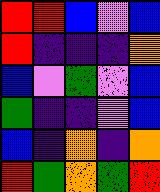[["red", "red", "blue", "violet", "blue"], ["red", "indigo", "indigo", "indigo", "orange"], ["blue", "violet", "green", "violet", "blue"], ["green", "indigo", "indigo", "violet", "blue"], ["blue", "indigo", "orange", "indigo", "orange"], ["red", "green", "orange", "green", "red"]]